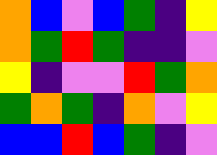[["orange", "blue", "violet", "blue", "green", "indigo", "yellow"], ["orange", "green", "red", "green", "indigo", "indigo", "violet"], ["yellow", "indigo", "violet", "violet", "red", "green", "orange"], ["green", "orange", "green", "indigo", "orange", "violet", "yellow"], ["blue", "blue", "red", "blue", "green", "indigo", "violet"]]